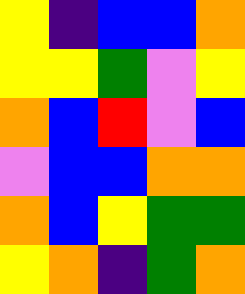[["yellow", "indigo", "blue", "blue", "orange"], ["yellow", "yellow", "green", "violet", "yellow"], ["orange", "blue", "red", "violet", "blue"], ["violet", "blue", "blue", "orange", "orange"], ["orange", "blue", "yellow", "green", "green"], ["yellow", "orange", "indigo", "green", "orange"]]